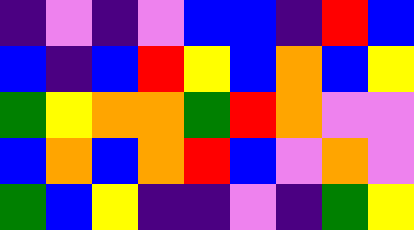[["indigo", "violet", "indigo", "violet", "blue", "blue", "indigo", "red", "blue"], ["blue", "indigo", "blue", "red", "yellow", "blue", "orange", "blue", "yellow"], ["green", "yellow", "orange", "orange", "green", "red", "orange", "violet", "violet"], ["blue", "orange", "blue", "orange", "red", "blue", "violet", "orange", "violet"], ["green", "blue", "yellow", "indigo", "indigo", "violet", "indigo", "green", "yellow"]]